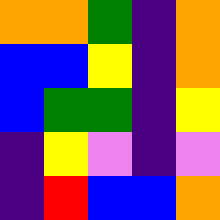[["orange", "orange", "green", "indigo", "orange"], ["blue", "blue", "yellow", "indigo", "orange"], ["blue", "green", "green", "indigo", "yellow"], ["indigo", "yellow", "violet", "indigo", "violet"], ["indigo", "red", "blue", "blue", "orange"]]